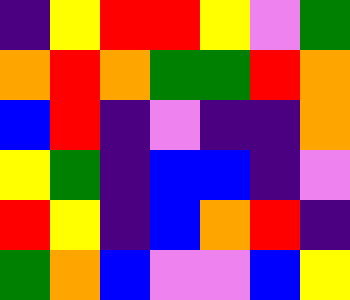[["indigo", "yellow", "red", "red", "yellow", "violet", "green"], ["orange", "red", "orange", "green", "green", "red", "orange"], ["blue", "red", "indigo", "violet", "indigo", "indigo", "orange"], ["yellow", "green", "indigo", "blue", "blue", "indigo", "violet"], ["red", "yellow", "indigo", "blue", "orange", "red", "indigo"], ["green", "orange", "blue", "violet", "violet", "blue", "yellow"]]